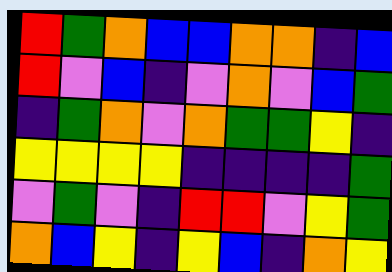[["red", "green", "orange", "blue", "blue", "orange", "orange", "indigo", "blue"], ["red", "violet", "blue", "indigo", "violet", "orange", "violet", "blue", "green"], ["indigo", "green", "orange", "violet", "orange", "green", "green", "yellow", "indigo"], ["yellow", "yellow", "yellow", "yellow", "indigo", "indigo", "indigo", "indigo", "green"], ["violet", "green", "violet", "indigo", "red", "red", "violet", "yellow", "green"], ["orange", "blue", "yellow", "indigo", "yellow", "blue", "indigo", "orange", "yellow"]]